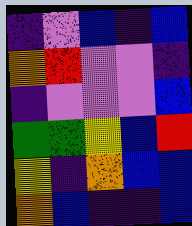[["indigo", "violet", "blue", "indigo", "blue"], ["orange", "red", "violet", "violet", "indigo"], ["indigo", "violet", "violet", "violet", "blue"], ["green", "green", "yellow", "blue", "red"], ["yellow", "indigo", "orange", "blue", "blue"], ["orange", "blue", "indigo", "indigo", "blue"]]